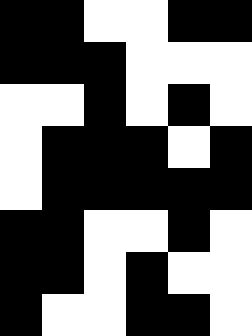[["black", "black", "white", "white", "black", "black"], ["black", "black", "black", "white", "white", "white"], ["white", "white", "black", "white", "black", "white"], ["white", "black", "black", "black", "white", "black"], ["white", "black", "black", "black", "black", "black"], ["black", "black", "white", "white", "black", "white"], ["black", "black", "white", "black", "white", "white"], ["black", "white", "white", "black", "black", "white"]]